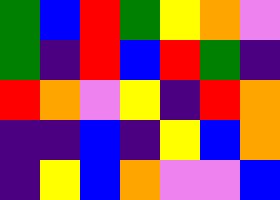[["green", "blue", "red", "green", "yellow", "orange", "violet"], ["green", "indigo", "red", "blue", "red", "green", "indigo"], ["red", "orange", "violet", "yellow", "indigo", "red", "orange"], ["indigo", "indigo", "blue", "indigo", "yellow", "blue", "orange"], ["indigo", "yellow", "blue", "orange", "violet", "violet", "blue"]]